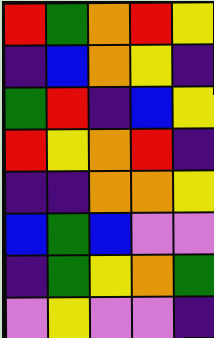[["red", "green", "orange", "red", "yellow"], ["indigo", "blue", "orange", "yellow", "indigo"], ["green", "red", "indigo", "blue", "yellow"], ["red", "yellow", "orange", "red", "indigo"], ["indigo", "indigo", "orange", "orange", "yellow"], ["blue", "green", "blue", "violet", "violet"], ["indigo", "green", "yellow", "orange", "green"], ["violet", "yellow", "violet", "violet", "indigo"]]